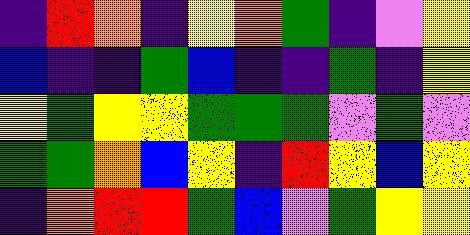[["indigo", "red", "orange", "indigo", "yellow", "orange", "green", "indigo", "violet", "yellow"], ["blue", "indigo", "indigo", "green", "blue", "indigo", "indigo", "green", "indigo", "yellow"], ["yellow", "green", "yellow", "yellow", "green", "green", "green", "violet", "green", "violet"], ["green", "green", "orange", "blue", "yellow", "indigo", "red", "yellow", "blue", "yellow"], ["indigo", "orange", "red", "red", "green", "blue", "violet", "green", "yellow", "yellow"]]